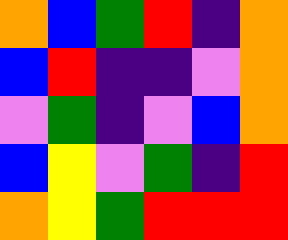[["orange", "blue", "green", "red", "indigo", "orange"], ["blue", "red", "indigo", "indigo", "violet", "orange"], ["violet", "green", "indigo", "violet", "blue", "orange"], ["blue", "yellow", "violet", "green", "indigo", "red"], ["orange", "yellow", "green", "red", "red", "red"]]